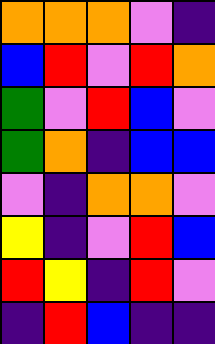[["orange", "orange", "orange", "violet", "indigo"], ["blue", "red", "violet", "red", "orange"], ["green", "violet", "red", "blue", "violet"], ["green", "orange", "indigo", "blue", "blue"], ["violet", "indigo", "orange", "orange", "violet"], ["yellow", "indigo", "violet", "red", "blue"], ["red", "yellow", "indigo", "red", "violet"], ["indigo", "red", "blue", "indigo", "indigo"]]